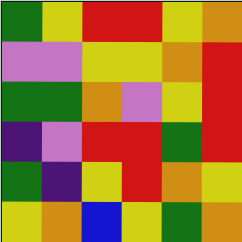[["green", "yellow", "red", "red", "yellow", "orange"], ["violet", "violet", "yellow", "yellow", "orange", "red"], ["green", "green", "orange", "violet", "yellow", "red"], ["indigo", "violet", "red", "red", "green", "red"], ["green", "indigo", "yellow", "red", "orange", "yellow"], ["yellow", "orange", "blue", "yellow", "green", "orange"]]